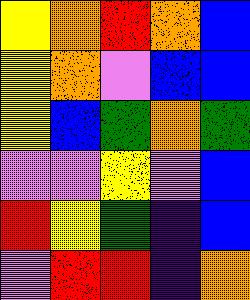[["yellow", "orange", "red", "orange", "blue"], ["yellow", "orange", "violet", "blue", "blue"], ["yellow", "blue", "green", "orange", "green"], ["violet", "violet", "yellow", "violet", "blue"], ["red", "yellow", "green", "indigo", "blue"], ["violet", "red", "red", "indigo", "orange"]]